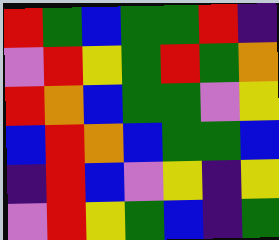[["red", "green", "blue", "green", "green", "red", "indigo"], ["violet", "red", "yellow", "green", "red", "green", "orange"], ["red", "orange", "blue", "green", "green", "violet", "yellow"], ["blue", "red", "orange", "blue", "green", "green", "blue"], ["indigo", "red", "blue", "violet", "yellow", "indigo", "yellow"], ["violet", "red", "yellow", "green", "blue", "indigo", "green"]]